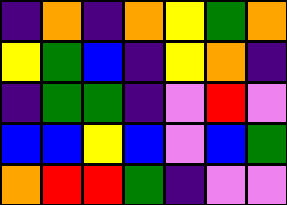[["indigo", "orange", "indigo", "orange", "yellow", "green", "orange"], ["yellow", "green", "blue", "indigo", "yellow", "orange", "indigo"], ["indigo", "green", "green", "indigo", "violet", "red", "violet"], ["blue", "blue", "yellow", "blue", "violet", "blue", "green"], ["orange", "red", "red", "green", "indigo", "violet", "violet"]]